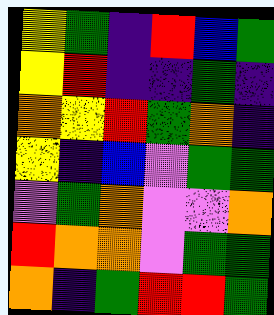[["yellow", "green", "indigo", "red", "blue", "green"], ["yellow", "red", "indigo", "indigo", "green", "indigo"], ["orange", "yellow", "red", "green", "orange", "indigo"], ["yellow", "indigo", "blue", "violet", "green", "green"], ["violet", "green", "orange", "violet", "violet", "orange"], ["red", "orange", "orange", "violet", "green", "green"], ["orange", "indigo", "green", "red", "red", "green"]]